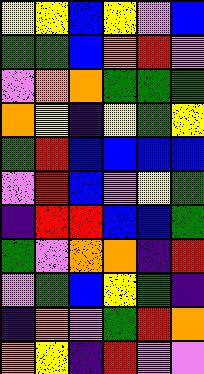[["yellow", "yellow", "blue", "yellow", "violet", "blue"], ["green", "green", "blue", "orange", "red", "violet"], ["violet", "orange", "orange", "green", "green", "green"], ["orange", "yellow", "indigo", "yellow", "green", "yellow"], ["green", "red", "blue", "blue", "blue", "blue"], ["violet", "red", "blue", "violet", "yellow", "green"], ["indigo", "red", "red", "blue", "blue", "green"], ["green", "violet", "orange", "orange", "indigo", "red"], ["violet", "green", "blue", "yellow", "green", "indigo"], ["indigo", "orange", "violet", "green", "red", "orange"], ["orange", "yellow", "indigo", "red", "violet", "violet"]]